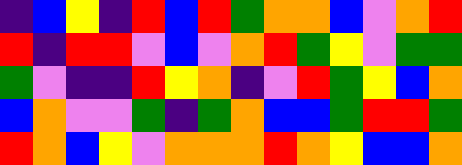[["indigo", "blue", "yellow", "indigo", "red", "blue", "red", "green", "orange", "orange", "blue", "violet", "orange", "red"], ["red", "indigo", "red", "red", "violet", "blue", "violet", "orange", "red", "green", "yellow", "violet", "green", "green"], ["green", "violet", "indigo", "indigo", "red", "yellow", "orange", "indigo", "violet", "red", "green", "yellow", "blue", "orange"], ["blue", "orange", "violet", "violet", "green", "indigo", "green", "orange", "blue", "blue", "green", "red", "red", "green"], ["red", "orange", "blue", "yellow", "violet", "orange", "orange", "orange", "red", "orange", "yellow", "blue", "blue", "orange"]]